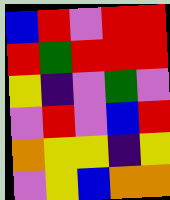[["blue", "red", "violet", "red", "red"], ["red", "green", "red", "red", "red"], ["yellow", "indigo", "violet", "green", "violet"], ["violet", "red", "violet", "blue", "red"], ["orange", "yellow", "yellow", "indigo", "yellow"], ["violet", "yellow", "blue", "orange", "orange"]]